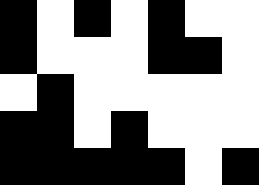[["black", "white", "black", "white", "black", "white", "white"], ["black", "white", "white", "white", "black", "black", "white"], ["white", "black", "white", "white", "white", "white", "white"], ["black", "black", "white", "black", "white", "white", "white"], ["black", "black", "black", "black", "black", "white", "black"]]